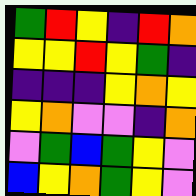[["green", "red", "yellow", "indigo", "red", "orange"], ["yellow", "yellow", "red", "yellow", "green", "indigo"], ["indigo", "indigo", "indigo", "yellow", "orange", "yellow"], ["yellow", "orange", "violet", "violet", "indigo", "orange"], ["violet", "green", "blue", "green", "yellow", "violet"], ["blue", "yellow", "orange", "green", "yellow", "violet"]]